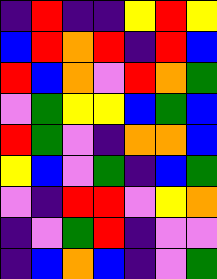[["indigo", "red", "indigo", "indigo", "yellow", "red", "yellow"], ["blue", "red", "orange", "red", "indigo", "red", "blue"], ["red", "blue", "orange", "violet", "red", "orange", "green"], ["violet", "green", "yellow", "yellow", "blue", "green", "blue"], ["red", "green", "violet", "indigo", "orange", "orange", "blue"], ["yellow", "blue", "violet", "green", "indigo", "blue", "green"], ["violet", "indigo", "red", "red", "violet", "yellow", "orange"], ["indigo", "violet", "green", "red", "indigo", "violet", "violet"], ["indigo", "blue", "orange", "blue", "indigo", "violet", "green"]]